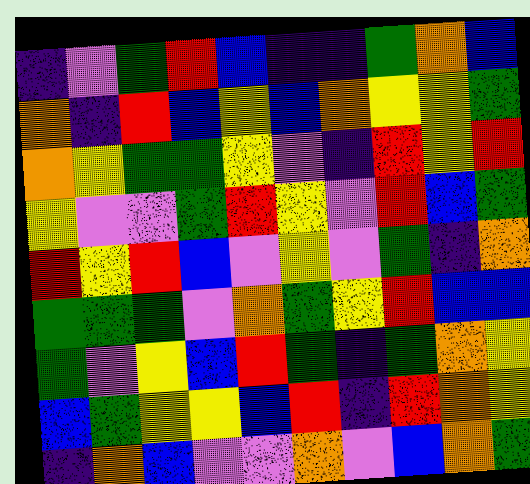[["indigo", "violet", "green", "red", "blue", "indigo", "indigo", "green", "orange", "blue"], ["orange", "indigo", "red", "blue", "yellow", "blue", "orange", "yellow", "yellow", "green"], ["orange", "yellow", "green", "green", "yellow", "violet", "indigo", "red", "yellow", "red"], ["yellow", "violet", "violet", "green", "red", "yellow", "violet", "red", "blue", "green"], ["red", "yellow", "red", "blue", "violet", "yellow", "violet", "green", "indigo", "orange"], ["green", "green", "green", "violet", "orange", "green", "yellow", "red", "blue", "blue"], ["green", "violet", "yellow", "blue", "red", "green", "indigo", "green", "orange", "yellow"], ["blue", "green", "yellow", "yellow", "blue", "red", "indigo", "red", "orange", "yellow"], ["indigo", "orange", "blue", "violet", "violet", "orange", "violet", "blue", "orange", "green"]]